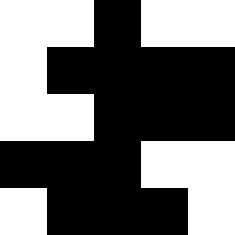[["white", "white", "black", "white", "white"], ["white", "black", "black", "black", "black"], ["white", "white", "black", "black", "black"], ["black", "black", "black", "white", "white"], ["white", "black", "black", "black", "white"]]